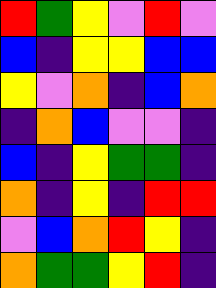[["red", "green", "yellow", "violet", "red", "violet"], ["blue", "indigo", "yellow", "yellow", "blue", "blue"], ["yellow", "violet", "orange", "indigo", "blue", "orange"], ["indigo", "orange", "blue", "violet", "violet", "indigo"], ["blue", "indigo", "yellow", "green", "green", "indigo"], ["orange", "indigo", "yellow", "indigo", "red", "red"], ["violet", "blue", "orange", "red", "yellow", "indigo"], ["orange", "green", "green", "yellow", "red", "indigo"]]